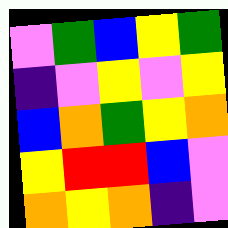[["violet", "green", "blue", "yellow", "green"], ["indigo", "violet", "yellow", "violet", "yellow"], ["blue", "orange", "green", "yellow", "orange"], ["yellow", "red", "red", "blue", "violet"], ["orange", "yellow", "orange", "indigo", "violet"]]